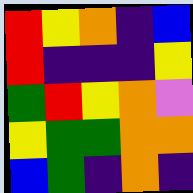[["red", "yellow", "orange", "indigo", "blue"], ["red", "indigo", "indigo", "indigo", "yellow"], ["green", "red", "yellow", "orange", "violet"], ["yellow", "green", "green", "orange", "orange"], ["blue", "green", "indigo", "orange", "indigo"]]